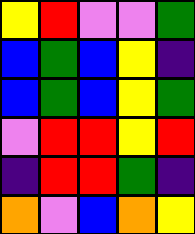[["yellow", "red", "violet", "violet", "green"], ["blue", "green", "blue", "yellow", "indigo"], ["blue", "green", "blue", "yellow", "green"], ["violet", "red", "red", "yellow", "red"], ["indigo", "red", "red", "green", "indigo"], ["orange", "violet", "blue", "orange", "yellow"]]